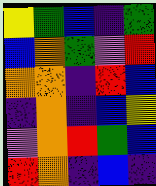[["yellow", "green", "blue", "indigo", "green"], ["blue", "orange", "green", "violet", "red"], ["orange", "orange", "indigo", "red", "blue"], ["indigo", "orange", "indigo", "blue", "yellow"], ["violet", "orange", "red", "green", "blue"], ["red", "orange", "indigo", "blue", "indigo"]]